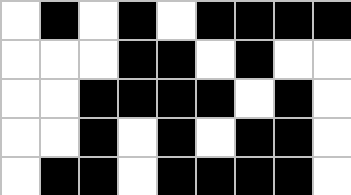[["white", "black", "white", "black", "white", "black", "black", "black", "black"], ["white", "white", "white", "black", "black", "white", "black", "white", "white"], ["white", "white", "black", "black", "black", "black", "white", "black", "white"], ["white", "white", "black", "white", "black", "white", "black", "black", "white"], ["white", "black", "black", "white", "black", "black", "black", "black", "white"]]